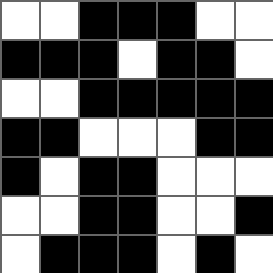[["white", "white", "black", "black", "black", "white", "white"], ["black", "black", "black", "white", "black", "black", "white"], ["white", "white", "black", "black", "black", "black", "black"], ["black", "black", "white", "white", "white", "black", "black"], ["black", "white", "black", "black", "white", "white", "white"], ["white", "white", "black", "black", "white", "white", "black"], ["white", "black", "black", "black", "white", "black", "white"]]